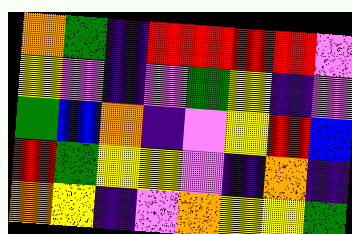[["orange", "green", "indigo", "red", "red", "red", "red", "violet"], ["yellow", "violet", "indigo", "violet", "green", "yellow", "indigo", "violet"], ["green", "blue", "orange", "indigo", "violet", "yellow", "red", "blue"], ["red", "green", "yellow", "yellow", "violet", "indigo", "orange", "indigo"], ["orange", "yellow", "indigo", "violet", "orange", "yellow", "yellow", "green"]]